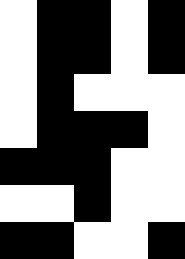[["white", "black", "black", "white", "black"], ["white", "black", "black", "white", "black"], ["white", "black", "white", "white", "white"], ["white", "black", "black", "black", "white"], ["black", "black", "black", "white", "white"], ["white", "white", "black", "white", "white"], ["black", "black", "white", "white", "black"]]